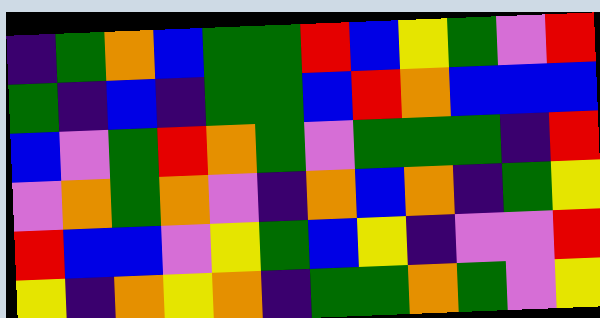[["indigo", "green", "orange", "blue", "green", "green", "red", "blue", "yellow", "green", "violet", "red"], ["green", "indigo", "blue", "indigo", "green", "green", "blue", "red", "orange", "blue", "blue", "blue"], ["blue", "violet", "green", "red", "orange", "green", "violet", "green", "green", "green", "indigo", "red"], ["violet", "orange", "green", "orange", "violet", "indigo", "orange", "blue", "orange", "indigo", "green", "yellow"], ["red", "blue", "blue", "violet", "yellow", "green", "blue", "yellow", "indigo", "violet", "violet", "red"], ["yellow", "indigo", "orange", "yellow", "orange", "indigo", "green", "green", "orange", "green", "violet", "yellow"]]